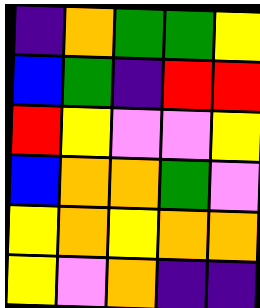[["indigo", "orange", "green", "green", "yellow"], ["blue", "green", "indigo", "red", "red"], ["red", "yellow", "violet", "violet", "yellow"], ["blue", "orange", "orange", "green", "violet"], ["yellow", "orange", "yellow", "orange", "orange"], ["yellow", "violet", "orange", "indigo", "indigo"]]